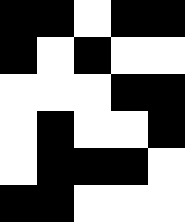[["black", "black", "white", "black", "black"], ["black", "white", "black", "white", "white"], ["white", "white", "white", "black", "black"], ["white", "black", "white", "white", "black"], ["white", "black", "black", "black", "white"], ["black", "black", "white", "white", "white"]]